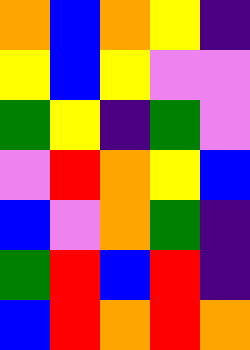[["orange", "blue", "orange", "yellow", "indigo"], ["yellow", "blue", "yellow", "violet", "violet"], ["green", "yellow", "indigo", "green", "violet"], ["violet", "red", "orange", "yellow", "blue"], ["blue", "violet", "orange", "green", "indigo"], ["green", "red", "blue", "red", "indigo"], ["blue", "red", "orange", "red", "orange"]]